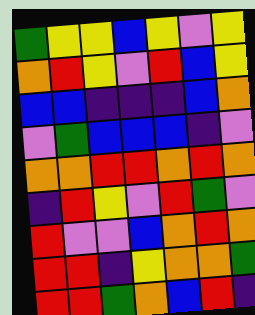[["green", "yellow", "yellow", "blue", "yellow", "violet", "yellow"], ["orange", "red", "yellow", "violet", "red", "blue", "yellow"], ["blue", "blue", "indigo", "indigo", "indigo", "blue", "orange"], ["violet", "green", "blue", "blue", "blue", "indigo", "violet"], ["orange", "orange", "red", "red", "orange", "red", "orange"], ["indigo", "red", "yellow", "violet", "red", "green", "violet"], ["red", "violet", "violet", "blue", "orange", "red", "orange"], ["red", "red", "indigo", "yellow", "orange", "orange", "green"], ["red", "red", "green", "orange", "blue", "red", "indigo"]]